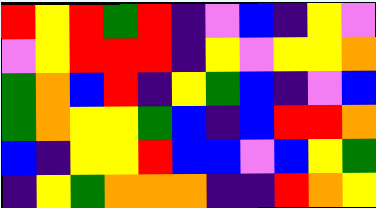[["red", "yellow", "red", "green", "red", "indigo", "violet", "blue", "indigo", "yellow", "violet"], ["violet", "yellow", "red", "red", "red", "indigo", "yellow", "violet", "yellow", "yellow", "orange"], ["green", "orange", "blue", "red", "indigo", "yellow", "green", "blue", "indigo", "violet", "blue"], ["green", "orange", "yellow", "yellow", "green", "blue", "indigo", "blue", "red", "red", "orange"], ["blue", "indigo", "yellow", "yellow", "red", "blue", "blue", "violet", "blue", "yellow", "green"], ["indigo", "yellow", "green", "orange", "orange", "orange", "indigo", "indigo", "red", "orange", "yellow"]]